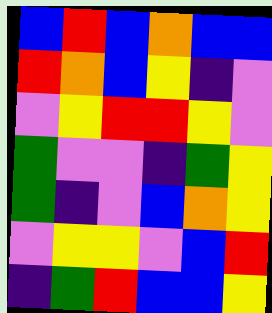[["blue", "red", "blue", "orange", "blue", "blue"], ["red", "orange", "blue", "yellow", "indigo", "violet"], ["violet", "yellow", "red", "red", "yellow", "violet"], ["green", "violet", "violet", "indigo", "green", "yellow"], ["green", "indigo", "violet", "blue", "orange", "yellow"], ["violet", "yellow", "yellow", "violet", "blue", "red"], ["indigo", "green", "red", "blue", "blue", "yellow"]]